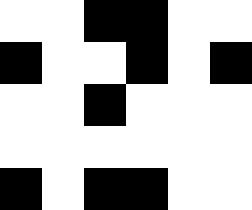[["white", "white", "black", "black", "white", "white"], ["black", "white", "white", "black", "white", "black"], ["white", "white", "black", "white", "white", "white"], ["white", "white", "white", "white", "white", "white"], ["black", "white", "black", "black", "white", "white"]]